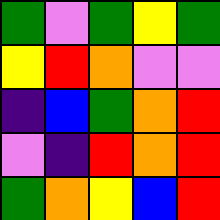[["green", "violet", "green", "yellow", "green"], ["yellow", "red", "orange", "violet", "violet"], ["indigo", "blue", "green", "orange", "red"], ["violet", "indigo", "red", "orange", "red"], ["green", "orange", "yellow", "blue", "red"]]